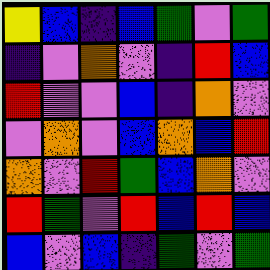[["yellow", "blue", "indigo", "blue", "green", "violet", "green"], ["indigo", "violet", "orange", "violet", "indigo", "red", "blue"], ["red", "violet", "violet", "blue", "indigo", "orange", "violet"], ["violet", "orange", "violet", "blue", "orange", "blue", "red"], ["orange", "violet", "red", "green", "blue", "orange", "violet"], ["red", "green", "violet", "red", "blue", "red", "blue"], ["blue", "violet", "blue", "indigo", "green", "violet", "green"]]